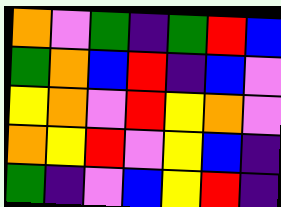[["orange", "violet", "green", "indigo", "green", "red", "blue"], ["green", "orange", "blue", "red", "indigo", "blue", "violet"], ["yellow", "orange", "violet", "red", "yellow", "orange", "violet"], ["orange", "yellow", "red", "violet", "yellow", "blue", "indigo"], ["green", "indigo", "violet", "blue", "yellow", "red", "indigo"]]